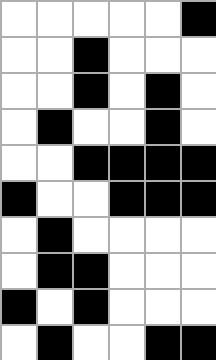[["white", "white", "white", "white", "white", "black"], ["white", "white", "black", "white", "white", "white"], ["white", "white", "black", "white", "black", "white"], ["white", "black", "white", "white", "black", "white"], ["white", "white", "black", "black", "black", "black"], ["black", "white", "white", "black", "black", "black"], ["white", "black", "white", "white", "white", "white"], ["white", "black", "black", "white", "white", "white"], ["black", "white", "black", "white", "white", "white"], ["white", "black", "white", "white", "black", "black"]]